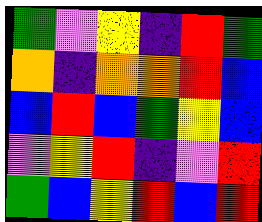[["green", "violet", "yellow", "indigo", "red", "green"], ["orange", "indigo", "orange", "orange", "red", "blue"], ["blue", "red", "blue", "green", "yellow", "blue"], ["violet", "yellow", "red", "indigo", "violet", "red"], ["green", "blue", "yellow", "red", "blue", "red"]]